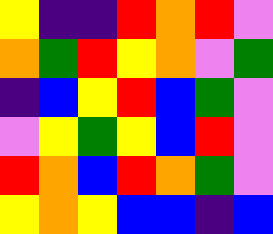[["yellow", "indigo", "indigo", "red", "orange", "red", "violet"], ["orange", "green", "red", "yellow", "orange", "violet", "green"], ["indigo", "blue", "yellow", "red", "blue", "green", "violet"], ["violet", "yellow", "green", "yellow", "blue", "red", "violet"], ["red", "orange", "blue", "red", "orange", "green", "violet"], ["yellow", "orange", "yellow", "blue", "blue", "indigo", "blue"]]